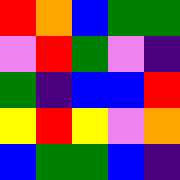[["red", "orange", "blue", "green", "green"], ["violet", "red", "green", "violet", "indigo"], ["green", "indigo", "blue", "blue", "red"], ["yellow", "red", "yellow", "violet", "orange"], ["blue", "green", "green", "blue", "indigo"]]